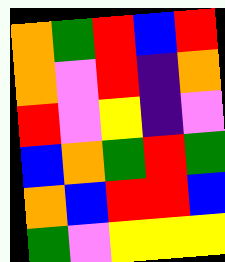[["orange", "green", "red", "blue", "red"], ["orange", "violet", "red", "indigo", "orange"], ["red", "violet", "yellow", "indigo", "violet"], ["blue", "orange", "green", "red", "green"], ["orange", "blue", "red", "red", "blue"], ["green", "violet", "yellow", "yellow", "yellow"]]